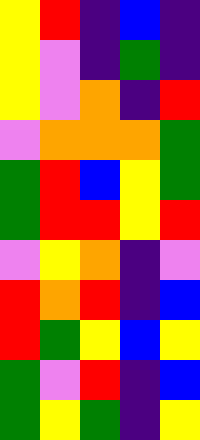[["yellow", "red", "indigo", "blue", "indigo"], ["yellow", "violet", "indigo", "green", "indigo"], ["yellow", "violet", "orange", "indigo", "red"], ["violet", "orange", "orange", "orange", "green"], ["green", "red", "blue", "yellow", "green"], ["green", "red", "red", "yellow", "red"], ["violet", "yellow", "orange", "indigo", "violet"], ["red", "orange", "red", "indigo", "blue"], ["red", "green", "yellow", "blue", "yellow"], ["green", "violet", "red", "indigo", "blue"], ["green", "yellow", "green", "indigo", "yellow"]]